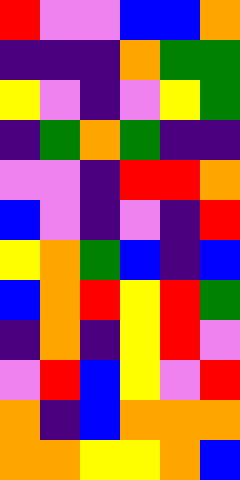[["red", "violet", "violet", "blue", "blue", "orange"], ["indigo", "indigo", "indigo", "orange", "green", "green"], ["yellow", "violet", "indigo", "violet", "yellow", "green"], ["indigo", "green", "orange", "green", "indigo", "indigo"], ["violet", "violet", "indigo", "red", "red", "orange"], ["blue", "violet", "indigo", "violet", "indigo", "red"], ["yellow", "orange", "green", "blue", "indigo", "blue"], ["blue", "orange", "red", "yellow", "red", "green"], ["indigo", "orange", "indigo", "yellow", "red", "violet"], ["violet", "red", "blue", "yellow", "violet", "red"], ["orange", "indigo", "blue", "orange", "orange", "orange"], ["orange", "orange", "yellow", "yellow", "orange", "blue"]]